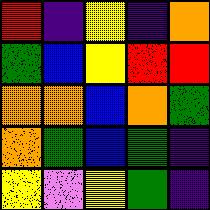[["red", "indigo", "yellow", "indigo", "orange"], ["green", "blue", "yellow", "red", "red"], ["orange", "orange", "blue", "orange", "green"], ["orange", "green", "blue", "green", "indigo"], ["yellow", "violet", "yellow", "green", "indigo"]]